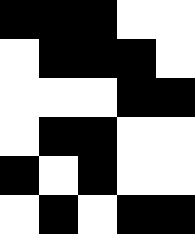[["black", "black", "black", "white", "white"], ["white", "black", "black", "black", "white"], ["white", "white", "white", "black", "black"], ["white", "black", "black", "white", "white"], ["black", "white", "black", "white", "white"], ["white", "black", "white", "black", "black"]]